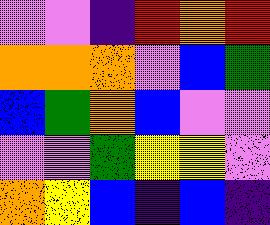[["violet", "violet", "indigo", "red", "orange", "red"], ["orange", "orange", "orange", "violet", "blue", "green"], ["blue", "green", "orange", "blue", "violet", "violet"], ["violet", "violet", "green", "yellow", "yellow", "violet"], ["orange", "yellow", "blue", "indigo", "blue", "indigo"]]